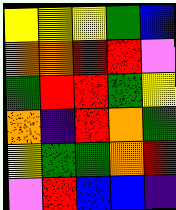[["yellow", "yellow", "yellow", "green", "blue"], ["orange", "orange", "red", "red", "violet"], ["green", "red", "red", "green", "yellow"], ["orange", "indigo", "red", "orange", "green"], ["yellow", "green", "green", "orange", "red"], ["violet", "red", "blue", "blue", "indigo"]]